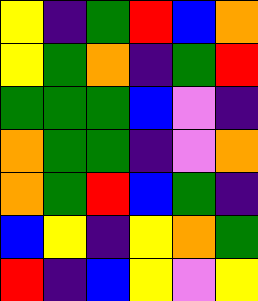[["yellow", "indigo", "green", "red", "blue", "orange"], ["yellow", "green", "orange", "indigo", "green", "red"], ["green", "green", "green", "blue", "violet", "indigo"], ["orange", "green", "green", "indigo", "violet", "orange"], ["orange", "green", "red", "blue", "green", "indigo"], ["blue", "yellow", "indigo", "yellow", "orange", "green"], ["red", "indigo", "blue", "yellow", "violet", "yellow"]]